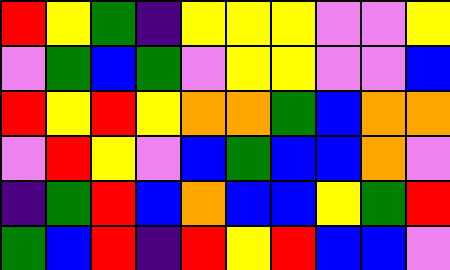[["red", "yellow", "green", "indigo", "yellow", "yellow", "yellow", "violet", "violet", "yellow"], ["violet", "green", "blue", "green", "violet", "yellow", "yellow", "violet", "violet", "blue"], ["red", "yellow", "red", "yellow", "orange", "orange", "green", "blue", "orange", "orange"], ["violet", "red", "yellow", "violet", "blue", "green", "blue", "blue", "orange", "violet"], ["indigo", "green", "red", "blue", "orange", "blue", "blue", "yellow", "green", "red"], ["green", "blue", "red", "indigo", "red", "yellow", "red", "blue", "blue", "violet"]]